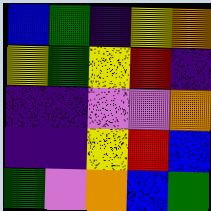[["blue", "green", "indigo", "yellow", "orange"], ["yellow", "green", "yellow", "red", "indigo"], ["indigo", "indigo", "violet", "violet", "orange"], ["indigo", "indigo", "yellow", "red", "blue"], ["green", "violet", "orange", "blue", "green"]]